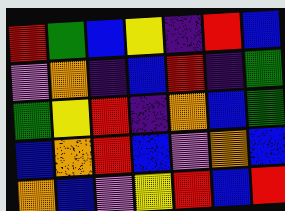[["red", "green", "blue", "yellow", "indigo", "red", "blue"], ["violet", "orange", "indigo", "blue", "red", "indigo", "green"], ["green", "yellow", "red", "indigo", "orange", "blue", "green"], ["blue", "orange", "red", "blue", "violet", "orange", "blue"], ["orange", "blue", "violet", "yellow", "red", "blue", "red"]]